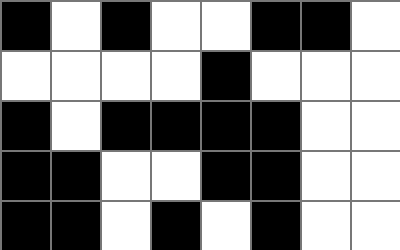[["black", "white", "black", "white", "white", "black", "black", "white"], ["white", "white", "white", "white", "black", "white", "white", "white"], ["black", "white", "black", "black", "black", "black", "white", "white"], ["black", "black", "white", "white", "black", "black", "white", "white"], ["black", "black", "white", "black", "white", "black", "white", "white"]]